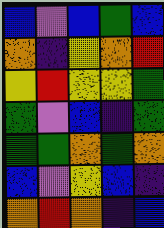[["blue", "violet", "blue", "green", "blue"], ["orange", "indigo", "yellow", "orange", "red"], ["yellow", "red", "yellow", "yellow", "green"], ["green", "violet", "blue", "indigo", "green"], ["green", "green", "orange", "green", "orange"], ["blue", "violet", "yellow", "blue", "indigo"], ["orange", "red", "orange", "indigo", "blue"]]